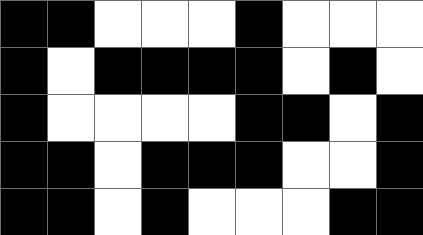[["black", "black", "white", "white", "white", "black", "white", "white", "white"], ["black", "white", "black", "black", "black", "black", "white", "black", "white"], ["black", "white", "white", "white", "white", "black", "black", "white", "black"], ["black", "black", "white", "black", "black", "black", "white", "white", "black"], ["black", "black", "white", "black", "white", "white", "white", "black", "black"]]